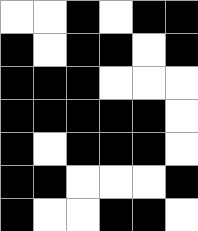[["white", "white", "black", "white", "black", "black"], ["black", "white", "black", "black", "white", "black"], ["black", "black", "black", "white", "white", "white"], ["black", "black", "black", "black", "black", "white"], ["black", "white", "black", "black", "black", "white"], ["black", "black", "white", "white", "white", "black"], ["black", "white", "white", "black", "black", "white"]]